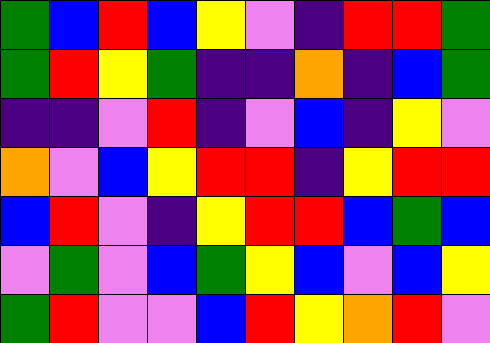[["green", "blue", "red", "blue", "yellow", "violet", "indigo", "red", "red", "green"], ["green", "red", "yellow", "green", "indigo", "indigo", "orange", "indigo", "blue", "green"], ["indigo", "indigo", "violet", "red", "indigo", "violet", "blue", "indigo", "yellow", "violet"], ["orange", "violet", "blue", "yellow", "red", "red", "indigo", "yellow", "red", "red"], ["blue", "red", "violet", "indigo", "yellow", "red", "red", "blue", "green", "blue"], ["violet", "green", "violet", "blue", "green", "yellow", "blue", "violet", "blue", "yellow"], ["green", "red", "violet", "violet", "blue", "red", "yellow", "orange", "red", "violet"]]